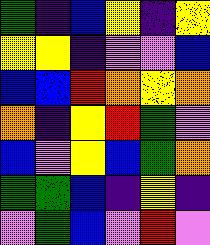[["green", "indigo", "blue", "yellow", "indigo", "yellow"], ["yellow", "yellow", "indigo", "violet", "violet", "blue"], ["blue", "blue", "red", "orange", "yellow", "orange"], ["orange", "indigo", "yellow", "red", "green", "violet"], ["blue", "violet", "yellow", "blue", "green", "orange"], ["green", "green", "blue", "indigo", "yellow", "indigo"], ["violet", "green", "blue", "violet", "red", "violet"]]